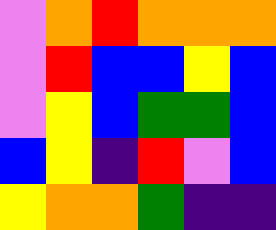[["violet", "orange", "red", "orange", "orange", "orange"], ["violet", "red", "blue", "blue", "yellow", "blue"], ["violet", "yellow", "blue", "green", "green", "blue"], ["blue", "yellow", "indigo", "red", "violet", "blue"], ["yellow", "orange", "orange", "green", "indigo", "indigo"]]